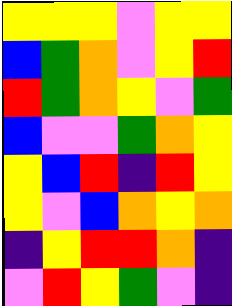[["yellow", "yellow", "yellow", "violet", "yellow", "yellow"], ["blue", "green", "orange", "violet", "yellow", "red"], ["red", "green", "orange", "yellow", "violet", "green"], ["blue", "violet", "violet", "green", "orange", "yellow"], ["yellow", "blue", "red", "indigo", "red", "yellow"], ["yellow", "violet", "blue", "orange", "yellow", "orange"], ["indigo", "yellow", "red", "red", "orange", "indigo"], ["violet", "red", "yellow", "green", "violet", "indigo"]]